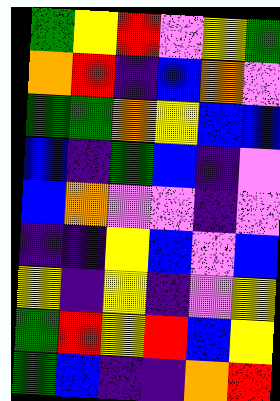[["green", "yellow", "red", "violet", "yellow", "green"], ["orange", "red", "indigo", "blue", "orange", "violet"], ["green", "green", "orange", "yellow", "blue", "blue"], ["blue", "indigo", "green", "blue", "indigo", "violet"], ["blue", "orange", "violet", "violet", "indigo", "violet"], ["indigo", "indigo", "yellow", "blue", "violet", "blue"], ["yellow", "indigo", "yellow", "indigo", "violet", "yellow"], ["green", "red", "yellow", "red", "blue", "yellow"], ["green", "blue", "indigo", "indigo", "orange", "red"]]